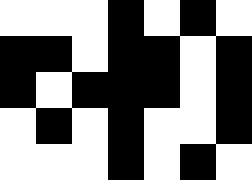[["white", "white", "white", "black", "white", "black", "white"], ["black", "black", "white", "black", "black", "white", "black"], ["black", "white", "black", "black", "black", "white", "black"], ["white", "black", "white", "black", "white", "white", "black"], ["white", "white", "white", "black", "white", "black", "white"]]